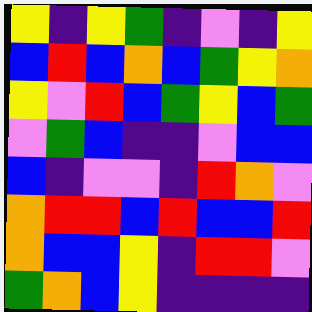[["yellow", "indigo", "yellow", "green", "indigo", "violet", "indigo", "yellow"], ["blue", "red", "blue", "orange", "blue", "green", "yellow", "orange"], ["yellow", "violet", "red", "blue", "green", "yellow", "blue", "green"], ["violet", "green", "blue", "indigo", "indigo", "violet", "blue", "blue"], ["blue", "indigo", "violet", "violet", "indigo", "red", "orange", "violet"], ["orange", "red", "red", "blue", "red", "blue", "blue", "red"], ["orange", "blue", "blue", "yellow", "indigo", "red", "red", "violet"], ["green", "orange", "blue", "yellow", "indigo", "indigo", "indigo", "indigo"]]